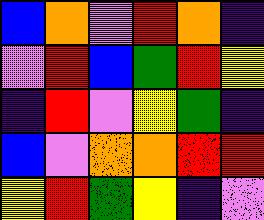[["blue", "orange", "violet", "red", "orange", "indigo"], ["violet", "red", "blue", "green", "red", "yellow"], ["indigo", "red", "violet", "yellow", "green", "indigo"], ["blue", "violet", "orange", "orange", "red", "red"], ["yellow", "red", "green", "yellow", "indigo", "violet"]]